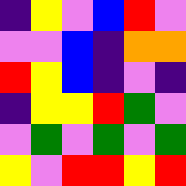[["indigo", "yellow", "violet", "blue", "red", "violet"], ["violet", "violet", "blue", "indigo", "orange", "orange"], ["red", "yellow", "blue", "indigo", "violet", "indigo"], ["indigo", "yellow", "yellow", "red", "green", "violet"], ["violet", "green", "violet", "green", "violet", "green"], ["yellow", "violet", "red", "red", "yellow", "red"]]